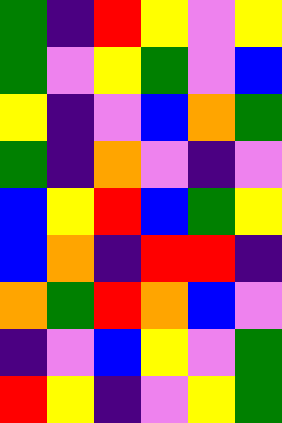[["green", "indigo", "red", "yellow", "violet", "yellow"], ["green", "violet", "yellow", "green", "violet", "blue"], ["yellow", "indigo", "violet", "blue", "orange", "green"], ["green", "indigo", "orange", "violet", "indigo", "violet"], ["blue", "yellow", "red", "blue", "green", "yellow"], ["blue", "orange", "indigo", "red", "red", "indigo"], ["orange", "green", "red", "orange", "blue", "violet"], ["indigo", "violet", "blue", "yellow", "violet", "green"], ["red", "yellow", "indigo", "violet", "yellow", "green"]]